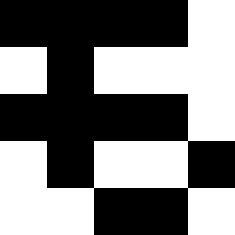[["black", "black", "black", "black", "white"], ["white", "black", "white", "white", "white"], ["black", "black", "black", "black", "white"], ["white", "black", "white", "white", "black"], ["white", "white", "black", "black", "white"]]